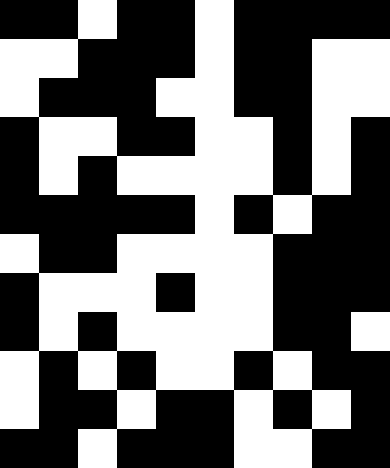[["black", "black", "white", "black", "black", "white", "black", "black", "black", "black"], ["white", "white", "black", "black", "black", "white", "black", "black", "white", "white"], ["white", "black", "black", "black", "white", "white", "black", "black", "white", "white"], ["black", "white", "white", "black", "black", "white", "white", "black", "white", "black"], ["black", "white", "black", "white", "white", "white", "white", "black", "white", "black"], ["black", "black", "black", "black", "black", "white", "black", "white", "black", "black"], ["white", "black", "black", "white", "white", "white", "white", "black", "black", "black"], ["black", "white", "white", "white", "black", "white", "white", "black", "black", "black"], ["black", "white", "black", "white", "white", "white", "white", "black", "black", "white"], ["white", "black", "white", "black", "white", "white", "black", "white", "black", "black"], ["white", "black", "black", "white", "black", "black", "white", "black", "white", "black"], ["black", "black", "white", "black", "black", "black", "white", "white", "black", "black"]]